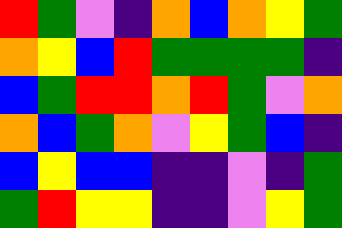[["red", "green", "violet", "indigo", "orange", "blue", "orange", "yellow", "green"], ["orange", "yellow", "blue", "red", "green", "green", "green", "green", "indigo"], ["blue", "green", "red", "red", "orange", "red", "green", "violet", "orange"], ["orange", "blue", "green", "orange", "violet", "yellow", "green", "blue", "indigo"], ["blue", "yellow", "blue", "blue", "indigo", "indigo", "violet", "indigo", "green"], ["green", "red", "yellow", "yellow", "indigo", "indigo", "violet", "yellow", "green"]]